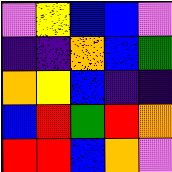[["violet", "yellow", "blue", "blue", "violet"], ["indigo", "indigo", "orange", "blue", "green"], ["orange", "yellow", "blue", "indigo", "indigo"], ["blue", "red", "green", "red", "orange"], ["red", "red", "blue", "orange", "violet"]]